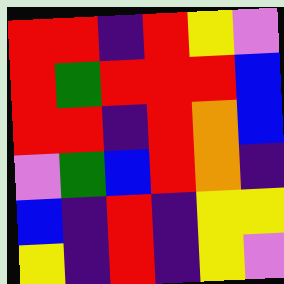[["red", "red", "indigo", "red", "yellow", "violet"], ["red", "green", "red", "red", "red", "blue"], ["red", "red", "indigo", "red", "orange", "blue"], ["violet", "green", "blue", "red", "orange", "indigo"], ["blue", "indigo", "red", "indigo", "yellow", "yellow"], ["yellow", "indigo", "red", "indigo", "yellow", "violet"]]